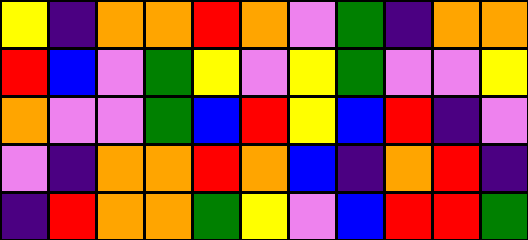[["yellow", "indigo", "orange", "orange", "red", "orange", "violet", "green", "indigo", "orange", "orange"], ["red", "blue", "violet", "green", "yellow", "violet", "yellow", "green", "violet", "violet", "yellow"], ["orange", "violet", "violet", "green", "blue", "red", "yellow", "blue", "red", "indigo", "violet"], ["violet", "indigo", "orange", "orange", "red", "orange", "blue", "indigo", "orange", "red", "indigo"], ["indigo", "red", "orange", "orange", "green", "yellow", "violet", "blue", "red", "red", "green"]]